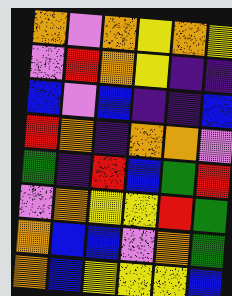[["orange", "violet", "orange", "yellow", "orange", "yellow"], ["violet", "red", "orange", "yellow", "indigo", "indigo"], ["blue", "violet", "blue", "indigo", "indigo", "blue"], ["red", "orange", "indigo", "orange", "orange", "violet"], ["green", "indigo", "red", "blue", "green", "red"], ["violet", "orange", "yellow", "yellow", "red", "green"], ["orange", "blue", "blue", "violet", "orange", "green"], ["orange", "blue", "yellow", "yellow", "yellow", "blue"]]